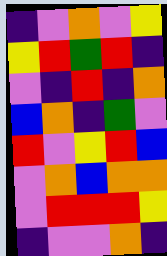[["indigo", "violet", "orange", "violet", "yellow"], ["yellow", "red", "green", "red", "indigo"], ["violet", "indigo", "red", "indigo", "orange"], ["blue", "orange", "indigo", "green", "violet"], ["red", "violet", "yellow", "red", "blue"], ["violet", "orange", "blue", "orange", "orange"], ["violet", "red", "red", "red", "yellow"], ["indigo", "violet", "violet", "orange", "indigo"]]